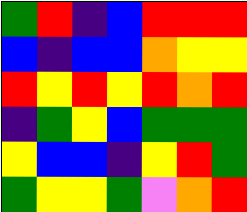[["green", "red", "indigo", "blue", "red", "red", "red"], ["blue", "indigo", "blue", "blue", "orange", "yellow", "yellow"], ["red", "yellow", "red", "yellow", "red", "orange", "red"], ["indigo", "green", "yellow", "blue", "green", "green", "green"], ["yellow", "blue", "blue", "indigo", "yellow", "red", "green"], ["green", "yellow", "yellow", "green", "violet", "orange", "red"]]